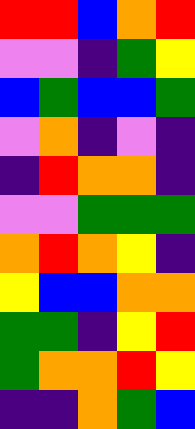[["red", "red", "blue", "orange", "red"], ["violet", "violet", "indigo", "green", "yellow"], ["blue", "green", "blue", "blue", "green"], ["violet", "orange", "indigo", "violet", "indigo"], ["indigo", "red", "orange", "orange", "indigo"], ["violet", "violet", "green", "green", "green"], ["orange", "red", "orange", "yellow", "indigo"], ["yellow", "blue", "blue", "orange", "orange"], ["green", "green", "indigo", "yellow", "red"], ["green", "orange", "orange", "red", "yellow"], ["indigo", "indigo", "orange", "green", "blue"]]